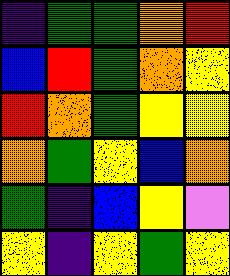[["indigo", "green", "green", "orange", "red"], ["blue", "red", "green", "orange", "yellow"], ["red", "orange", "green", "yellow", "yellow"], ["orange", "green", "yellow", "blue", "orange"], ["green", "indigo", "blue", "yellow", "violet"], ["yellow", "indigo", "yellow", "green", "yellow"]]